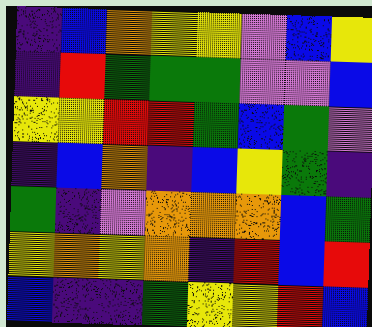[["indigo", "blue", "orange", "yellow", "yellow", "violet", "blue", "yellow"], ["indigo", "red", "green", "green", "green", "violet", "violet", "blue"], ["yellow", "yellow", "red", "red", "green", "blue", "green", "violet"], ["indigo", "blue", "orange", "indigo", "blue", "yellow", "green", "indigo"], ["green", "indigo", "violet", "orange", "orange", "orange", "blue", "green"], ["yellow", "orange", "yellow", "orange", "indigo", "red", "blue", "red"], ["blue", "indigo", "indigo", "green", "yellow", "yellow", "red", "blue"]]